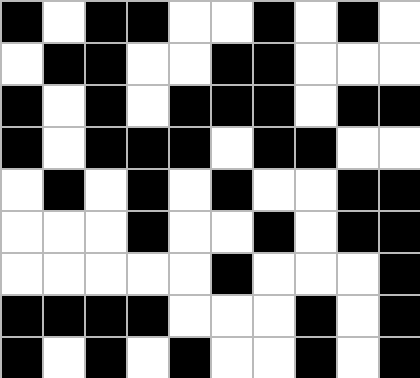[["black", "white", "black", "black", "white", "white", "black", "white", "black", "white"], ["white", "black", "black", "white", "white", "black", "black", "white", "white", "white"], ["black", "white", "black", "white", "black", "black", "black", "white", "black", "black"], ["black", "white", "black", "black", "black", "white", "black", "black", "white", "white"], ["white", "black", "white", "black", "white", "black", "white", "white", "black", "black"], ["white", "white", "white", "black", "white", "white", "black", "white", "black", "black"], ["white", "white", "white", "white", "white", "black", "white", "white", "white", "black"], ["black", "black", "black", "black", "white", "white", "white", "black", "white", "black"], ["black", "white", "black", "white", "black", "white", "white", "black", "white", "black"]]